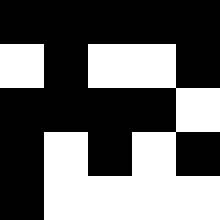[["black", "black", "black", "black", "black"], ["white", "black", "white", "white", "black"], ["black", "black", "black", "black", "white"], ["black", "white", "black", "white", "black"], ["black", "white", "white", "white", "white"]]